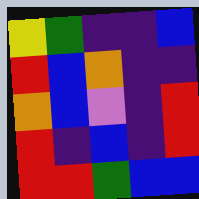[["yellow", "green", "indigo", "indigo", "blue"], ["red", "blue", "orange", "indigo", "indigo"], ["orange", "blue", "violet", "indigo", "red"], ["red", "indigo", "blue", "indigo", "red"], ["red", "red", "green", "blue", "blue"]]